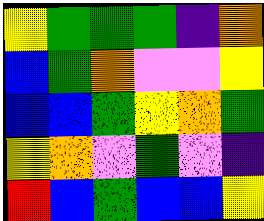[["yellow", "green", "green", "green", "indigo", "orange"], ["blue", "green", "orange", "violet", "violet", "yellow"], ["blue", "blue", "green", "yellow", "orange", "green"], ["yellow", "orange", "violet", "green", "violet", "indigo"], ["red", "blue", "green", "blue", "blue", "yellow"]]